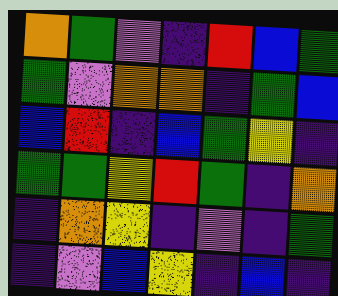[["orange", "green", "violet", "indigo", "red", "blue", "green"], ["green", "violet", "orange", "orange", "indigo", "green", "blue"], ["blue", "red", "indigo", "blue", "green", "yellow", "indigo"], ["green", "green", "yellow", "red", "green", "indigo", "orange"], ["indigo", "orange", "yellow", "indigo", "violet", "indigo", "green"], ["indigo", "violet", "blue", "yellow", "indigo", "blue", "indigo"]]